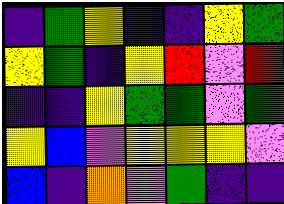[["indigo", "green", "yellow", "indigo", "indigo", "yellow", "green"], ["yellow", "green", "indigo", "yellow", "red", "violet", "red"], ["indigo", "indigo", "yellow", "green", "green", "violet", "green"], ["yellow", "blue", "violet", "yellow", "yellow", "yellow", "violet"], ["blue", "indigo", "orange", "violet", "green", "indigo", "indigo"]]